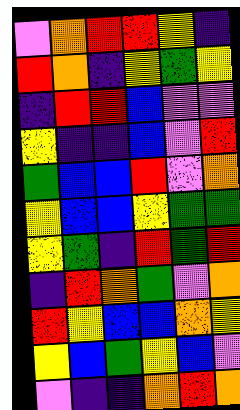[["violet", "orange", "red", "red", "yellow", "indigo"], ["red", "orange", "indigo", "yellow", "green", "yellow"], ["indigo", "red", "red", "blue", "violet", "violet"], ["yellow", "indigo", "indigo", "blue", "violet", "red"], ["green", "blue", "blue", "red", "violet", "orange"], ["yellow", "blue", "blue", "yellow", "green", "green"], ["yellow", "green", "indigo", "red", "green", "red"], ["indigo", "red", "orange", "green", "violet", "orange"], ["red", "yellow", "blue", "blue", "orange", "yellow"], ["yellow", "blue", "green", "yellow", "blue", "violet"], ["violet", "indigo", "indigo", "orange", "red", "orange"]]